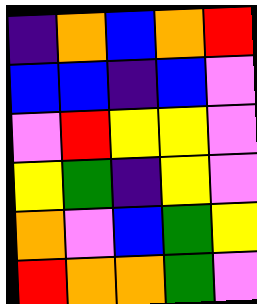[["indigo", "orange", "blue", "orange", "red"], ["blue", "blue", "indigo", "blue", "violet"], ["violet", "red", "yellow", "yellow", "violet"], ["yellow", "green", "indigo", "yellow", "violet"], ["orange", "violet", "blue", "green", "yellow"], ["red", "orange", "orange", "green", "violet"]]